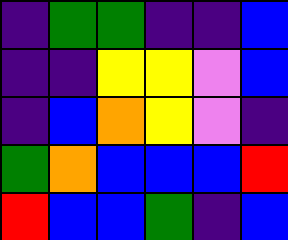[["indigo", "green", "green", "indigo", "indigo", "blue"], ["indigo", "indigo", "yellow", "yellow", "violet", "blue"], ["indigo", "blue", "orange", "yellow", "violet", "indigo"], ["green", "orange", "blue", "blue", "blue", "red"], ["red", "blue", "blue", "green", "indigo", "blue"]]